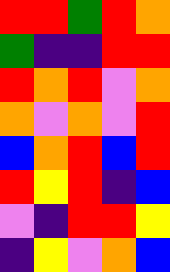[["red", "red", "green", "red", "orange"], ["green", "indigo", "indigo", "red", "red"], ["red", "orange", "red", "violet", "orange"], ["orange", "violet", "orange", "violet", "red"], ["blue", "orange", "red", "blue", "red"], ["red", "yellow", "red", "indigo", "blue"], ["violet", "indigo", "red", "red", "yellow"], ["indigo", "yellow", "violet", "orange", "blue"]]